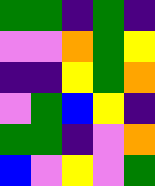[["green", "green", "indigo", "green", "indigo"], ["violet", "violet", "orange", "green", "yellow"], ["indigo", "indigo", "yellow", "green", "orange"], ["violet", "green", "blue", "yellow", "indigo"], ["green", "green", "indigo", "violet", "orange"], ["blue", "violet", "yellow", "violet", "green"]]